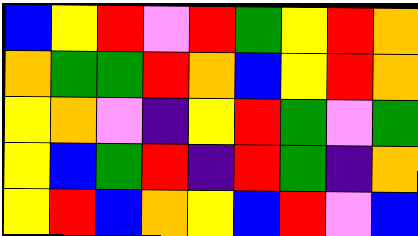[["blue", "yellow", "red", "violet", "red", "green", "yellow", "red", "orange"], ["orange", "green", "green", "red", "orange", "blue", "yellow", "red", "orange"], ["yellow", "orange", "violet", "indigo", "yellow", "red", "green", "violet", "green"], ["yellow", "blue", "green", "red", "indigo", "red", "green", "indigo", "orange"], ["yellow", "red", "blue", "orange", "yellow", "blue", "red", "violet", "blue"]]